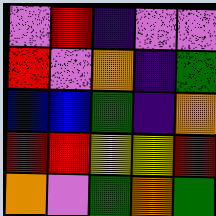[["violet", "red", "indigo", "violet", "violet"], ["red", "violet", "orange", "indigo", "green"], ["blue", "blue", "green", "indigo", "orange"], ["red", "red", "yellow", "yellow", "red"], ["orange", "violet", "green", "orange", "green"]]